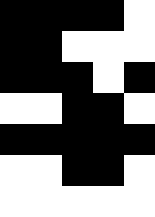[["black", "black", "black", "black", "white"], ["black", "black", "white", "white", "white"], ["black", "black", "black", "white", "black"], ["white", "white", "black", "black", "white"], ["black", "black", "black", "black", "black"], ["white", "white", "black", "black", "white"], ["white", "white", "white", "white", "white"]]